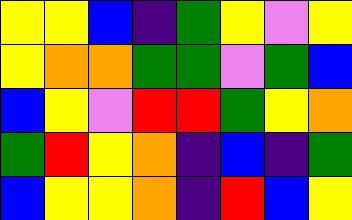[["yellow", "yellow", "blue", "indigo", "green", "yellow", "violet", "yellow"], ["yellow", "orange", "orange", "green", "green", "violet", "green", "blue"], ["blue", "yellow", "violet", "red", "red", "green", "yellow", "orange"], ["green", "red", "yellow", "orange", "indigo", "blue", "indigo", "green"], ["blue", "yellow", "yellow", "orange", "indigo", "red", "blue", "yellow"]]